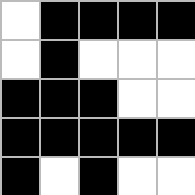[["white", "black", "black", "black", "black"], ["white", "black", "white", "white", "white"], ["black", "black", "black", "white", "white"], ["black", "black", "black", "black", "black"], ["black", "white", "black", "white", "white"]]